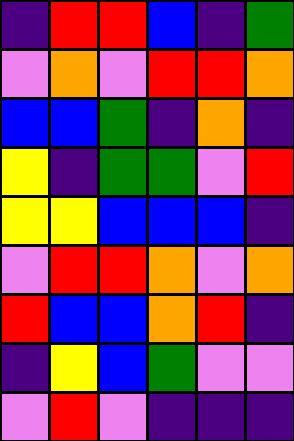[["indigo", "red", "red", "blue", "indigo", "green"], ["violet", "orange", "violet", "red", "red", "orange"], ["blue", "blue", "green", "indigo", "orange", "indigo"], ["yellow", "indigo", "green", "green", "violet", "red"], ["yellow", "yellow", "blue", "blue", "blue", "indigo"], ["violet", "red", "red", "orange", "violet", "orange"], ["red", "blue", "blue", "orange", "red", "indigo"], ["indigo", "yellow", "blue", "green", "violet", "violet"], ["violet", "red", "violet", "indigo", "indigo", "indigo"]]